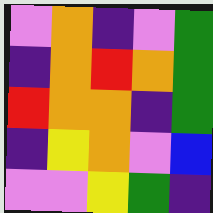[["violet", "orange", "indigo", "violet", "green"], ["indigo", "orange", "red", "orange", "green"], ["red", "orange", "orange", "indigo", "green"], ["indigo", "yellow", "orange", "violet", "blue"], ["violet", "violet", "yellow", "green", "indigo"]]